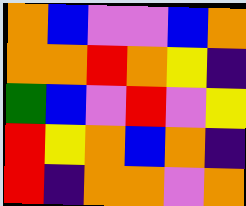[["orange", "blue", "violet", "violet", "blue", "orange"], ["orange", "orange", "red", "orange", "yellow", "indigo"], ["green", "blue", "violet", "red", "violet", "yellow"], ["red", "yellow", "orange", "blue", "orange", "indigo"], ["red", "indigo", "orange", "orange", "violet", "orange"]]